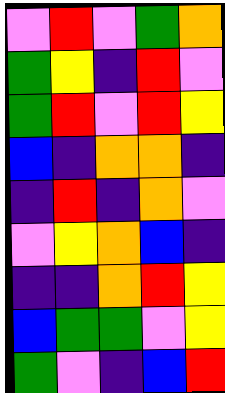[["violet", "red", "violet", "green", "orange"], ["green", "yellow", "indigo", "red", "violet"], ["green", "red", "violet", "red", "yellow"], ["blue", "indigo", "orange", "orange", "indigo"], ["indigo", "red", "indigo", "orange", "violet"], ["violet", "yellow", "orange", "blue", "indigo"], ["indigo", "indigo", "orange", "red", "yellow"], ["blue", "green", "green", "violet", "yellow"], ["green", "violet", "indigo", "blue", "red"]]